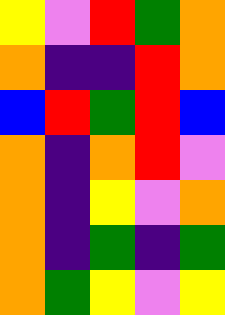[["yellow", "violet", "red", "green", "orange"], ["orange", "indigo", "indigo", "red", "orange"], ["blue", "red", "green", "red", "blue"], ["orange", "indigo", "orange", "red", "violet"], ["orange", "indigo", "yellow", "violet", "orange"], ["orange", "indigo", "green", "indigo", "green"], ["orange", "green", "yellow", "violet", "yellow"]]